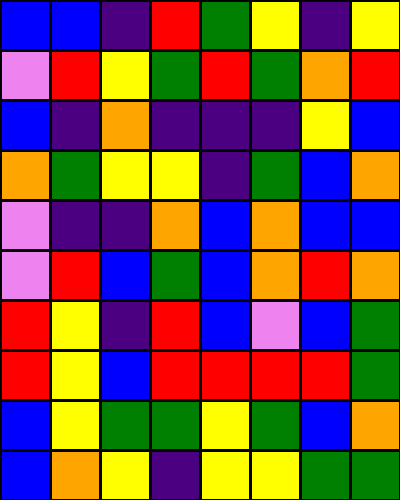[["blue", "blue", "indigo", "red", "green", "yellow", "indigo", "yellow"], ["violet", "red", "yellow", "green", "red", "green", "orange", "red"], ["blue", "indigo", "orange", "indigo", "indigo", "indigo", "yellow", "blue"], ["orange", "green", "yellow", "yellow", "indigo", "green", "blue", "orange"], ["violet", "indigo", "indigo", "orange", "blue", "orange", "blue", "blue"], ["violet", "red", "blue", "green", "blue", "orange", "red", "orange"], ["red", "yellow", "indigo", "red", "blue", "violet", "blue", "green"], ["red", "yellow", "blue", "red", "red", "red", "red", "green"], ["blue", "yellow", "green", "green", "yellow", "green", "blue", "orange"], ["blue", "orange", "yellow", "indigo", "yellow", "yellow", "green", "green"]]